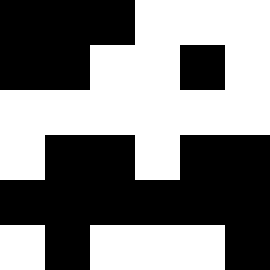[["black", "black", "black", "white", "white", "white"], ["black", "black", "white", "white", "black", "white"], ["white", "white", "white", "white", "white", "white"], ["white", "black", "black", "white", "black", "black"], ["black", "black", "black", "black", "black", "black"], ["white", "black", "white", "white", "white", "black"]]